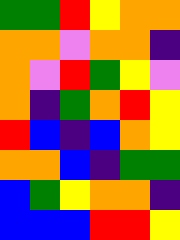[["green", "green", "red", "yellow", "orange", "orange"], ["orange", "orange", "violet", "orange", "orange", "indigo"], ["orange", "violet", "red", "green", "yellow", "violet"], ["orange", "indigo", "green", "orange", "red", "yellow"], ["red", "blue", "indigo", "blue", "orange", "yellow"], ["orange", "orange", "blue", "indigo", "green", "green"], ["blue", "green", "yellow", "orange", "orange", "indigo"], ["blue", "blue", "blue", "red", "red", "yellow"]]